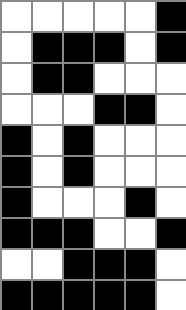[["white", "white", "white", "white", "white", "black"], ["white", "black", "black", "black", "white", "black"], ["white", "black", "black", "white", "white", "white"], ["white", "white", "white", "black", "black", "white"], ["black", "white", "black", "white", "white", "white"], ["black", "white", "black", "white", "white", "white"], ["black", "white", "white", "white", "black", "white"], ["black", "black", "black", "white", "white", "black"], ["white", "white", "black", "black", "black", "white"], ["black", "black", "black", "black", "black", "white"]]